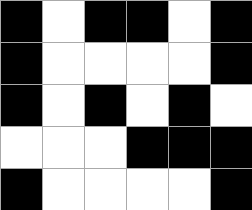[["black", "white", "black", "black", "white", "black"], ["black", "white", "white", "white", "white", "black"], ["black", "white", "black", "white", "black", "white"], ["white", "white", "white", "black", "black", "black"], ["black", "white", "white", "white", "white", "black"]]